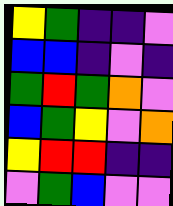[["yellow", "green", "indigo", "indigo", "violet"], ["blue", "blue", "indigo", "violet", "indigo"], ["green", "red", "green", "orange", "violet"], ["blue", "green", "yellow", "violet", "orange"], ["yellow", "red", "red", "indigo", "indigo"], ["violet", "green", "blue", "violet", "violet"]]